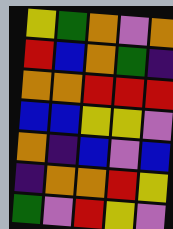[["yellow", "green", "orange", "violet", "orange"], ["red", "blue", "orange", "green", "indigo"], ["orange", "orange", "red", "red", "red"], ["blue", "blue", "yellow", "yellow", "violet"], ["orange", "indigo", "blue", "violet", "blue"], ["indigo", "orange", "orange", "red", "yellow"], ["green", "violet", "red", "yellow", "violet"]]